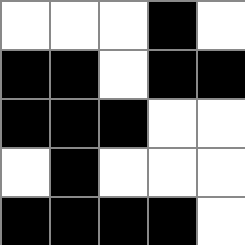[["white", "white", "white", "black", "white"], ["black", "black", "white", "black", "black"], ["black", "black", "black", "white", "white"], ["white", "black", "white", "white", "white"], ["black", "black", "black", "black", "white"]]